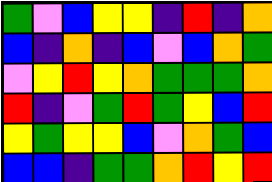[["green", "violet", "blue", "yellow", "yellow", "indigo", "red", "indigo", "orange"], ["blue", "indigo", "orange", "indigo", "blue", "violet", "blue", "orange", "green"], ["violet", "yellow", "red", "yellow", "orange", "green", "green", "green", "orange"], ["red", "indigo", "violet", "green", "red", "green", "yellow", "blue", "red"], ["yellow", "green", "yellow", "yellow", "blue", "violet", "orange", "green", "blue"], ["blue", "blue", "indigo", "green", "green", "orange", "red", "yellow", "red"]]